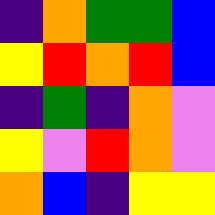[["indigo", "orange", "green", "green", "blue"], ["yellow", "red", "orange", "red", "blue"], ["indigo", "green", "indigo", "orange", "violet"], ["yellow", "violet", "red", "orange", "violet"], ["orange", "blue", "indigo", "yellow", "yellow"]]